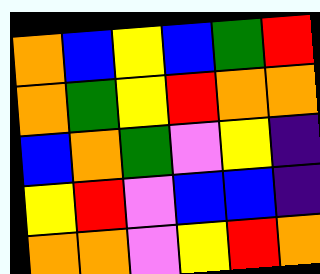[["orange", "blue", "yellow", "blue", "green", "red"], ["orange", "green", "yellow", "red", "orange", "orange"], ["blue", "orange", "green", "violet", "yellow", "indigo"], ["yellow", "red", "violet", "blue", "blue", "indigo"], ["orange", "orange", "violet", "yellow", "red", "orange"]]